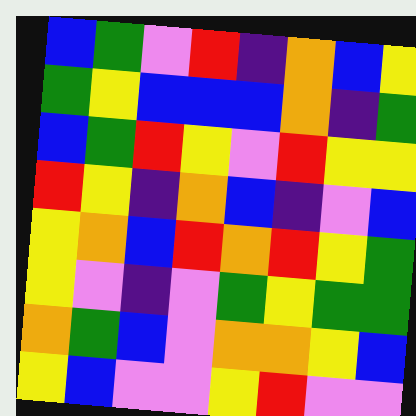[["blue", "green", "violet", "red", "indigo", "orange", "blue", "yellow"], ["green", "yellow", "blue", "blue", "blue", "orange", "indigo", "green"], ["blue", "green", "red", "yellow", "violet", "red", "yellow", "yellow"], ["red", "yellow", "indigo", "orange", "blue", "indigo", "violet", "blue"], ["yellow", "orange", "blue", "red", "orange", "red", "yellow", "green"], ["yellow", "violet", "indigo", "violet", "green", "yellow", "green", "green"], ["orange", "green", "blue", "violet", "orange", "orange", "yellow", "blue"], ["yellow", "blue", "violet", "violet", "yellow", "red", "violet", "violet"]]